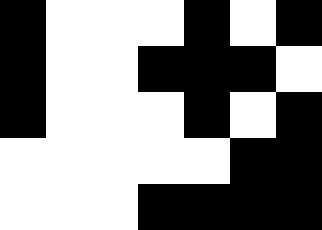[["black", "white", "white", "white", "black", "white", "black"], ["black", "white", "white", "black", "black", "black", "white"], ["black", "white", "white", "white", "black", "white", "black"], ["white", "white", "white", "white", "white", "black", "black"], ["white", "white", "white", "black", "black", "black", "black"]]